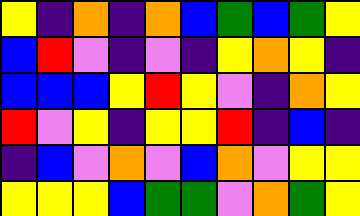[["yellow", "indigo", "orange", "indigo", "orange", "blue", "green", "blue", "green", "yellow"], ["blue", "red", "violet", "indigo", "violet", "indigo", "yellow", "orange", "yellow", "indigo"], ["blue", "blue", "blue", "yellow", "red", "yellow", "violet", "indigo", "orange", "yellow"], ["red", "violet", "yellow", "indigo", "yellow", "yellow", "red", "indigo", "blue", "indigo"], ["indigo", "blue", "violet", "orange", "violet", "blue", "orange", "violet", "yellow", "yellow"], ["yellow", "yellow", "yellow", "blue", "green", "green", "violet", "orange", "green", "yellow"]]